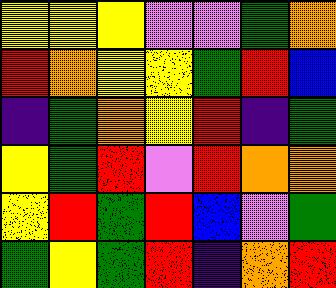[["yellow", "yellow", "yellow", "violet", "violet", "green", "orange"], ["red", "orange", "yellow", "yellow", "green", "red", "blue"], ["indigo", "green", "orange", "yellow", "red", "indigo", "green"], ["yellow", "green", "red", "violet", "red", "orange", "orange"], ["yellow", "red", "green", "red", "blue", "violet", "green"], ["green", "yellow", "green", "red", "indigo", "orange", "red"]]